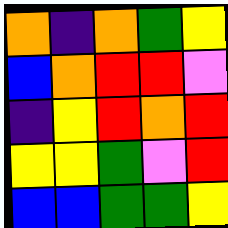[["orange", "indigo", "orange", "green", "yellow"], ["blue", "orange", "red", "red", "violet"], ["indigo", "yellow", "red", "orange", "red"], ["yellow", "yellow", "green", "violet", "red"], ["blue", "blue", "green", "green", "yellow"]]